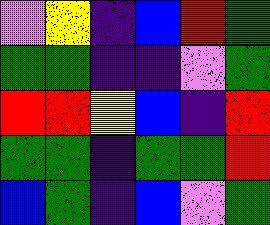[["violet", "yellow", "indigo", "blue", "red", "green"], ["green", "green", "indigo", "indigo", "violet", "green"], ["red", "red", "yellow", "blue", "indigo", "red"], ["green", "green", "indigo", "green", "green", "red"], ["blue", "green", "indigo", "blue", "violet", "green"]]